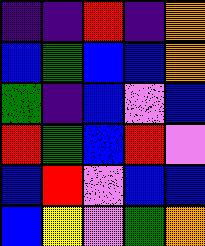[["indigo", "indigo", "red", "indigo", "orange"], ["blue", "green", "blue", "blue", "orange"], ["green", "indigo", "blue", "violet", "blue"], ["red", "green", "blue", "red", "violet"], ["blue", "red", "violet", "blue", "blue"], ["blue", "yellow", "violet", "green", "orange"]]